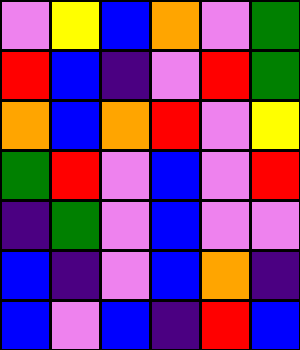[["violet", "yellow", "blue", "orange", "violet", "green"], ["red", "blue", "indigo", "violet", "red", "green"], ["orange", "blue", "orange", "red", "violet", "yellow"], ["green", "red", "violet", "blue", "violet", "red"], ["indigo", "green", "violet", "blue", "violet", "violet"], ["blue", "indigo", "violet", "blue", "orange", "indigo"], ["blue", "violet", "blue", "indigo", "red", "blue"]]